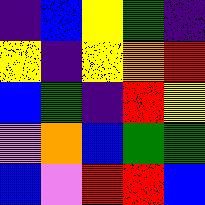[["indigo", "blue", "yellow", "green", "indigo"], ["yellow", "indigo", "yellow", "orange", "red"], ["blue", "green", "indigo", "red", "yellow"], ["violet", "orange", "blue", "green", "green"], ["blue", "violet", "red", "red", "blue"]]